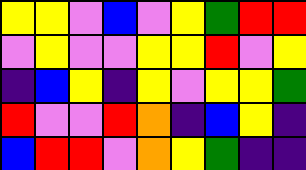[["yellow", "yellow", "violet", "blue", "violet", "yellow", "green", "red", "red"], ["violet", "yellow", "violet", "violet", "yellow", "yellow", "red", "violet", "yellow"], ["indigo", "blue", "yellow", "indigo", "yellow", "violet", "yellow", "yellow", "green"], ["red", "violet", "violet", "red", "orange", "indigo", "blue", "yellow", "indigo"], ["blue", "red", "red", "violet", "orange", "yellow", "green", "indigo", "indigo"]]